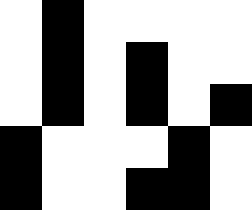[["white", "black", "white", "white", "white", "white"], ["white", "black", "white", "black", "white", "white"], ["white", "black", "white", "black", "white", "black"], ["black", "white", "white", "white", "black", "white"], ["black", "white", "white", "black", "black", "white"]]